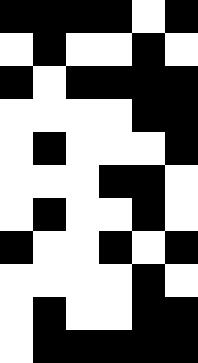[["black", "black", "black", "black", "white", "black"], ["white", "black", "white", "white", "black", "white"], ["black", "white", "black", "black", "black", "black"], ["white", "white", "white", "white", "black", "black"], ["white", "black", "white", "white", "white", "black"], ["white", "white", "white", "black", "black", "white"], ["white", "black", "white", "white", "black", "white"], ["black", "white", "white", "black", "white", "black"], ["white", "white", "white", "white", "black", "white"], ["white", "black", "white", "white", "black", "black"], ["white", "black", "black", "black", "black", "black"]]